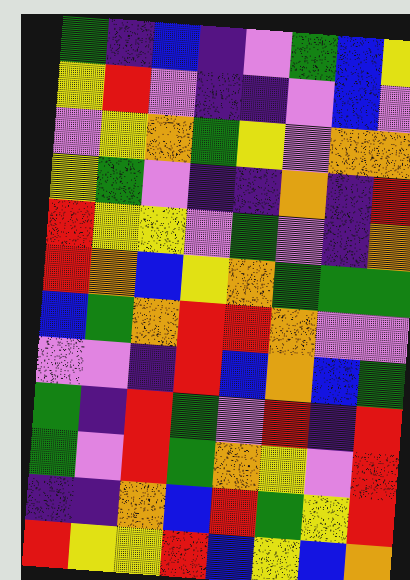[["green", "indigo", "blue", "indigo", "violet", "green", "blue", "yellow"], ["yellow", "red", "violet", "indigo", "indigo", "violet", "blue", "violet"], ["violet", "yellow", "orange", "green", "yellow", "violet", "orange", "orange"], ["yellow", "green", "violet", "indigo", "indigo", "orange", "indigo", "red"], ["red", "yellow", "yellow", "violet", "green", "violet", "indigo", "orange"], ["red", "orange", "blue", "yellow", "orange", "green", "green", "green"], ["blue", "green", "orange", "red", "red", "orange", "violet", "violet"], ["violet", "violet", "indigo", "red", "blue", "orange", "blue", "green"], ["green", "indigo", "red", "green", "violet", "red", "indigo", "red"], ["green", "violet", "red", "green", "orange", "yellow", "violet", "red"], ["indigo", "indigo", "orange", "blue", "red", "green", "yellow", "red"], ["red", "yellow", "yellow", "red", "blue", "yellow", "blue", "orange"]]